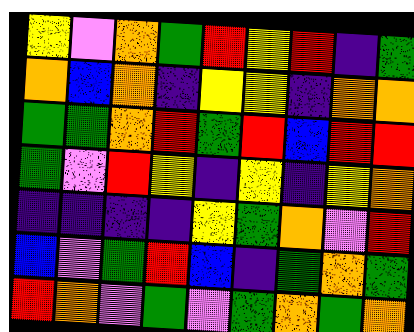[["yellow", "violet", "orange", "green", "red", "yellow", "red", "indigo", "green"], ["orange", "blue", "orange", "indigo", "yellow", "yellow", "indigo", "orange", "orange"], ["green", "green", "orange", "red", "green", "red", "blue", "red", "red"], ["green", "violet", "red", "yellow", "indigo", "yellow", "indigo", "yellow", "orange"], ["indigo", "indigo", "indigo", "indigo", "yellow", "green", "orange", "violet", "red"], ["blue", "violet", "green", "red", "blue", "indigo", "green", "orange", "green"], ["red", "orange", "violet", "green", "violet", "green", "orange", "green", "orange"]]